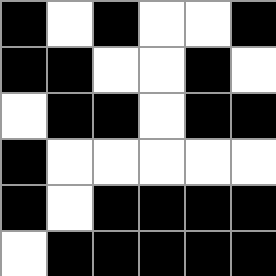[["black", "white", "black", "white", "white", "black"], ["black", "black", "white", "white", "black", "white"], ["white", "black", "black", "white", "black", "black"], ["black", "white", "white", "white", "white", "white"], ["black", "white", "black", "black", "black", "black"], ["white", "black", "black", "black", "black", "black"]]